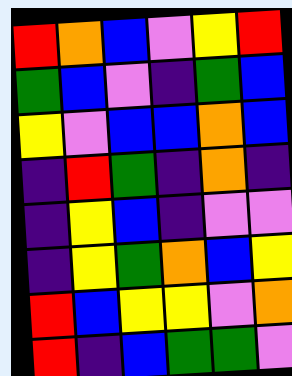[["red", "orange", "blue", "violet", "yellow", "red"], ["green", "blue", "violet", "indigo", "green", "blue"], ["yellow", "violet", "blue", "blue", "orange", "blue"], ["indigo", "red", "green", "indigo", "orange", "indigo"], ["indigo", "yellow", "blue", "indigo", "violet", "violet"], ["indigo", "yellow", "green", "orange", "blue", "yellow"], ["red", "blue", "yellow", "yellow", "violet", "orange"], ["red", "indigo", "blue", "green", "green", "violet"]]